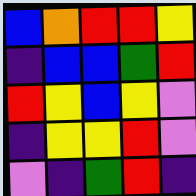[["blue", "orange", "red", "red", "yellow"], ["indigo", "blue", "blue", "green", "red"], ["red", "yellow", "blue", "yellow", "violet"], ["indigo", "yellow", "yellow", "red", "violet"], ["violet", "indigo", "green", "red", "indigo"]]